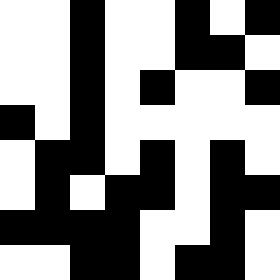[["white", "white", "black", "white", "white", "black", "white", "black"], ["white", "white", "black", "white", "white", "black", "black", "white"], ["white", "white", "black", "white", "black", "white", "white", "black"], ["black", "white", "black", "white", "white", "white", "white", "white"], ["white", "black", "black", "white", "black", "white", "black", "white"], ["white", "black", "white", "black", "black", "white", "black", "black"], ["black", "black", "black", "black", "white", "white", "black", "white"], ["white", "white", "black", "black", "white", "black", "black", "white"]]